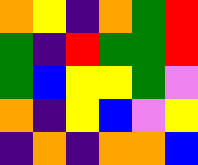[["orange", "yellow", "indigo", "orange", "green", "red"], ["green", "indigo", "red", "green", "green", "red"], ["green", "blue", "yellow", "yellow", "green", "violet"], ["orange", "indigo", "yellow", "blue", "violet", "yellow"], ["indigo", "orange", "indigo", "orange", "orange", "blue"]]